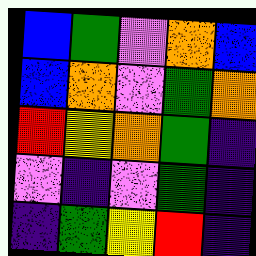[["blue", "green", "violet", "orange", "blue"], ["blue", "orange", "violet", "green", "orange"], ["red", "yellow", "orange", "green", "indigo"], ["violet", "indigo", "violet", "green", "indigo"], ["indigo", "green", "yellow", "red", "indigo"]]